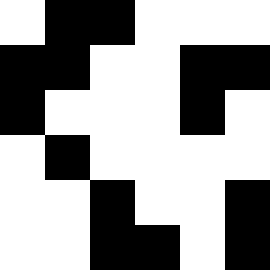[["white", "black", "black", "white", "white", "white"], ["black", "black", "white", "white", "black", "black"], ["black", "white", "white", "white", "black", "white"], ["white", "black", "white", "white", "white", "white"], ["white", "white", "black", "white", "white", "black"], ["white", "white", "black", "black", "white", "black"]]